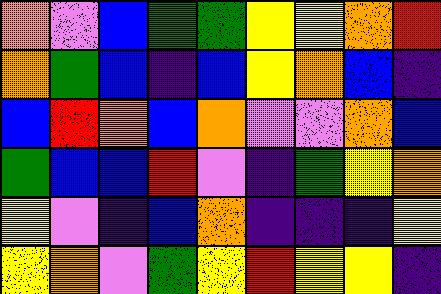[["orange", "violet", "blue", "green", "green", "yellow", "yellow", "orange", "red"], ["orange", "green", "blue", "indigo", "blue", "yellow", "orange", "blue", "indigo"], ["blue", "red", "orange", "blue", "orange", "violet", "violet", "orange", "blue"], ["green", "blue", "blue", "red", "violet", "indigo", "green", "yellow", "orange"], ["yellow", "violet", "indigo", "blue", "orange", "indigo", "indigo", "indigo", "yellow"], ["yellow", "orange", "violet", "green", "yellow", "red", "yellow", "yellow", "indigo"]]